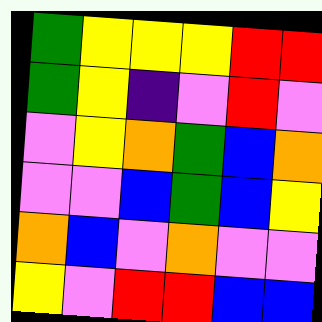[["green", "yellow", "yellow", "yellow", "red", "red"], ["green", "yellow", "indigo", "violet", "red", "violet"], ["violet", "yellow", "orange", "green", "blue", "orange"], ["violet", "violet", "blue", "green", "blue", "yellow"], ["orange", "blue", "violet", "orange", "violet", "violet"], ["yellow", "violet", "red", "red", "blue", "blue"]]